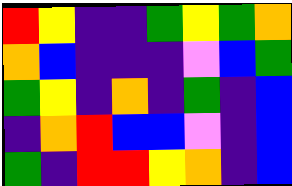[["red", "yellow", "indigo", "indigo", "green", "yellow", "green", "orange"], ["orange", "blue", "indigo", "indigo", "indigo", "violet", "blue", "green"], ["green", "yellow", "indigo", "orange", "indigo", "green", "indigo", "blue"], ["indigo", "orange", "red", "blue", "blue", "violet", "indigo", "blue"], ["green", "indigo", "red", "red", "yellow", "orange", "indigo", "blue"]]